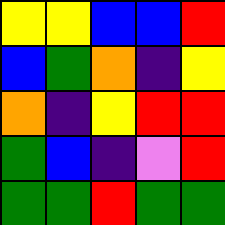[["yellow", "yellow", "blue", "blue", "red"], ["blue", "green", "orange", "indigo", "yellow"], ["orange", "indigo", "yellow", "red", "red"], ["green", "blue", "indigo", "violet", "red"], ["green", "green", "red", "green", "green"]]